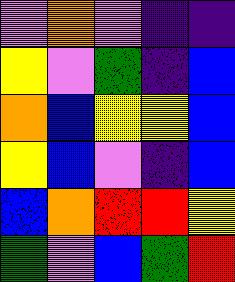[["violet", "orange", "violet", "indigo", "indigo"], ["yellow", "violet", "green", "indigo", "blue"], ["orange", "blue", "yellow", "yellow", "blue"], ["yellow", "blue", "violet", "indigo", "blue"], ["blue", "orange", "red", "red", "yellow"], ["green", "violet", "blue", "green", "red"]]